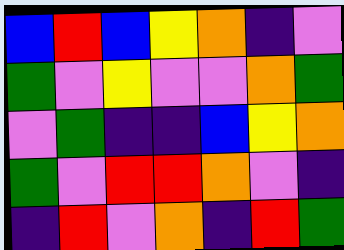[["blue", "red", "blue", "yellow", "orange", "indigo", "violet"], ["green", "violet", "yellow", "violet", "violet", "orange", "green"], ["violet", "green", "indigo", "indigo", "blue", "yellow", "orange"], ["green", "violet", "red", "red", "orange", "violet", "indigo"], ["indigo", "red", "violet", "orange", "indigo", "red", "green"]]